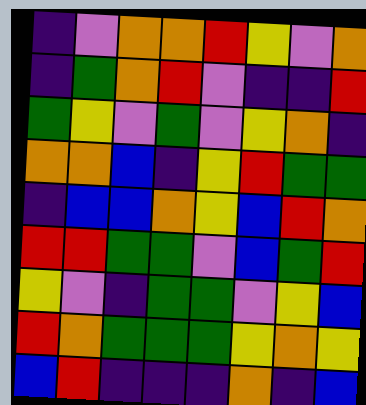[["indigo", "violet", "orange", "orange", "red", "yellow", "violet", "orange"], ["indigo", "green", "orange", "red", "violet", "indigo", "indigo", "red"], ["green", "yellow", "violet", "green", "violet", "yellow", "orange", "indigo"], ["orange", "orange", "blue", "indigo", "yellow", "red", "green", "green"], ["indigo", "blue", "blue", "orange", "yellow", "blue", "red", "orange"], ["red", "red", "green", "green", "violet", "blue", "green", "red"], ["yellow", "violet", "indigo", "green", "green", "violet", "yellow", "blue"], ["red", "orange", "green", "green", "green", "yellow", "orange", "yellow"], ["blue", "red", "indigo", "indigo", "indigo", "orange", "indigo", "blue"]]